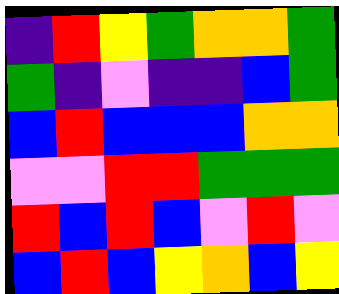[["indigo", "red", "yellow", "green", "orange", "orange", "green"], ["green", "indigo", "violet", "indigo", "indigo", "blue", "green"], ["blue", "red", "blue", "blue", "blue", "orange", "orange"], ["violet", "violet", "red", "red", "green", "green", "green"], ["red", "blue", "red", "blue", "violet", "red", "violet"], ["blue", "red", "blue", "yellow", "orange", "blue", "yellow"]]